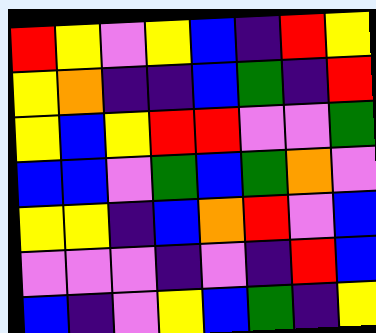[["red", "yellow", "violet", "yellow", "blue", "indigo", "red", "yellow"], ["yellow", "orange", "indigo", "indigo", "blue", "green", "indigo", "red"], ["yellow", "blue", "yellow", "red", "red", "violet", "violet", "green"], ["blue", "blue", "violet", "green", "blue", "green", "orange", "violet"], ["yellow", "yellow", "indigo", "blue", "orange", "red", "violet", "blue"], ["violet", "violet", "violet", "indigo", "violet", "indigo", "red", "blue"], ["blue", "indigo", "violet", "yellow", "blue", "green", "indigo", "yellow"]]